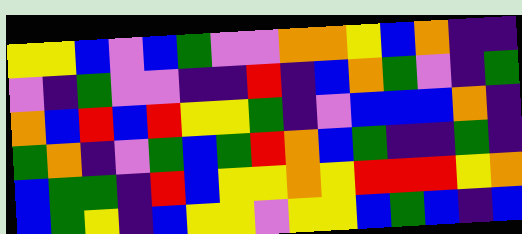[["yellow", "yellow", "blue", "violet", "blue", "green", "violet", "violet", "orange", "orange", "yellow", "blue", "orange", "indigo", "indigo"], ["violet", "indigo", "green", "violet", "violet", "indigo", "indigo", "red", "indigo", "blue", "orange", "green", "violet", "indigo", "green"], ["orange", "blue", "red", "blue", "red", "yellow", "yellow", "green", "indigo", "violet", "blue", "blue", "blue", "orange", "indigo"], ["green", "orange", "indigo", "violet", "green", "blue", "green", "red", "orange", "blue", "green", "indigo", "indigo", "green", "indigo"], ["blue", "green", "green", "indigo", "red", "blue", "yellow", "yellow", "orange", "yellow", "red", "red", "red", "yellow", "orange"], ["blue", "green", "yellow", "indigo", "blue", "yellow", "yellow", "violet", "yellow", "yellow", "blue", "green", "blue", "indigo", "blue"]]